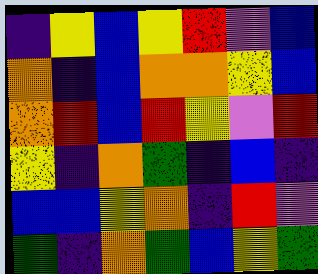[["indigo", "yellow", "blue", "yellow", "red", "violet", "blue"], ["orange", "indigo", "blue", "orange", "orange", "yellow", "blue"], ["orange", "red", "blue", "red", "yellow", "violet", "red"], ["yellow", "indigo", "orange", "green", "indigo", "blue", "indigo"], ["blue", "blue", "yellow", "orange", "indigo", "red", "violet"], ["green", "indigo", "orange", "green", "blue", "yellow", "green"]]